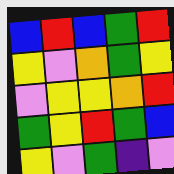[["blue", "red", "blue", "green", "red"], ["yellow", "violet", "orange", "green", "yellow"], ["violet", "yellow", "yellow", "orange", "red"], ["green", "yellow", "red", "green", "blue"], ["yellow", "violet", "green", "indigo", "violet"]]